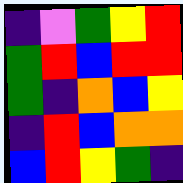[["indigo", "violet", "green", "yellow", "red"], ["green", "red", "blue", "red", "red"], ["green", "indigo", "orange", "blue", "yellow"], ["indigo", "red", "blue", "orange", "orange"], ["blue", "red", "yellow", "green", "indigo"]]